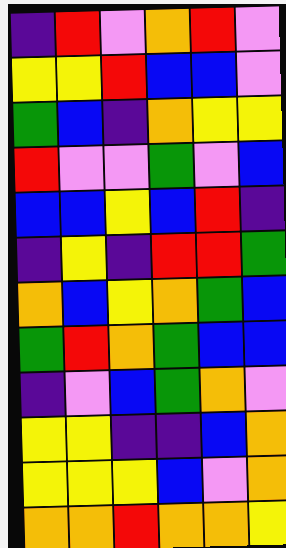[["indigo", "red", "violet", "orange", "red", "violet"], ["yellow", "yellow", "red", "blue", "blue", "violet"], ["green", "blue", "indigo", "orange", "yellow", "yellow"], ["red", "violet", "violet", "green", "violet", "blue"], ["blue", "blue", "yellow", "blue", "red", "indigo"], ["indigo", "yellow", "indigo", "red", "red", "green"], ["orange", "blue", "yellow", "orange", "green", "blue"], ["green", "red", "orange", "green", "blue", "blue"], ["indigo", "violet", "blue", "green", "orange", "violet"], ["yellow", "yellow", "indigo", "indigo", "blue", "orange"], ["yellow", "yellow", "yellow", "blue", "violet", "orange"], ["orange", "orange", "red", "orange", "orange", "yellow"]]